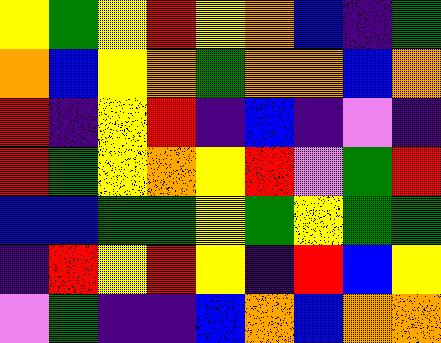[["yellow", "green", "yellow", "red", "yellow", "orange", "blue", "indigo", "green"], ["orange", "blue", "yellow", "orange", "green", "orange", "orange", "blue", "orange"], ["red", "indigo", "yellow", "red", "indigo", "blue", "indigo", "violet", "indigo"], ["red", "green", "yellow", "orange", "yellow", "red", "violet", "green", "red"], ["blue", "blue", "green", "green", "yellow", "green", "yellow", "green", "green"], ["indigo", "red", "yellow", "red", "yellow", "indigo", "red", "blue", "yellow"], ["violet", "green", "indigo", "indigo", "blue", "orange", "blue", "orange", "orange"]]